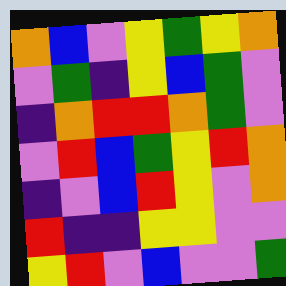[["orange", "blue", "violet", "yellow", "green", "yellow", "orange"], ["violet", "green", "indigo", "yellow", "blue", "green", "violet"], ["indigo", "orange", "red", "red", "orange", "green", "violet"], ["violet", "red", "blue", "green", "yellow", "red", "orange"], ["indigo", "violet", "blue", "red", "yellow", "violet", "orange"], ["red", "indigo", "indigo", "yellow", "yellow", "violet", "violet"], ["yellow", "red", "violet", "blue", "violet", "violet", "green"]]